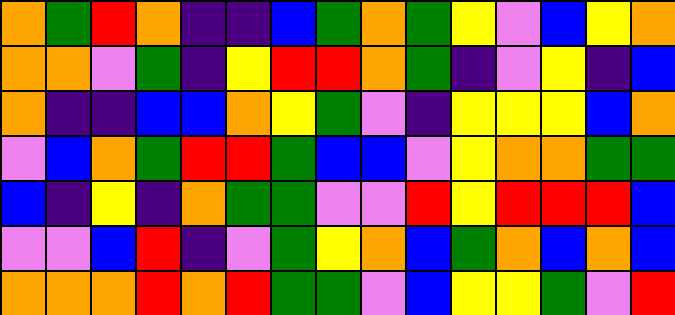[["orange", "green", "red", "orange", "indigo", "indigo", "blue", "green", "orange", "green", "yellow", "violet", "blue", "yellow", "orange"], ["orange", "orange", "violet", "green", "indigo", "yellow", "red", "red", "orange", "green", "indigo", "violet", "yellow", "indigo", "blue"], ["orange", "indigo", "indigo", "blue", "blue", "orange", "yellow", "green", "violet", "indigo", "yellow", "yellow", "yellow", "blue", "orange"], ["violet", "blue", "orange", "green", "red", "red", "green", "blue", "blue", "violet", "yellow", "orange", "orange", "green", "green"], ["blue", "indigo", "yellow", "indigo", "orange", "green", "green", "violet", "violet", "red", "yellow", "red", "red", "red", "blue"], ["violet", "violet", "blue", "red", "indigo", "violet", "green", "yellow", "orange", "blue", "green", "orange", "blue", "orange", "blue"], ["orange", "orange", "orange", "red", "orange", "red", "green", "green", "violet", "blue", "yellow", "yellow", "green", "violet", "red"]]